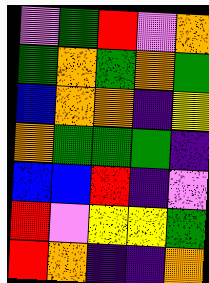[["violet", "green", "red", "violet", "orange"], ["green", "orange", "green", "orange", "green"], ["blue", "orange", "orange", "indigo", "yellow"], ["orange", "green", "green", "green", "indigo"], ["blue", "blue", "red", "indigo", "violet"], ["red", "violet", "yellow", "yellow", "green"], ["red", "orange", "indigo", "indigo", "orange"]]